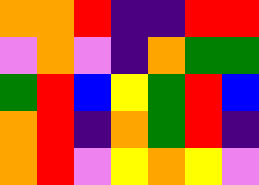[["orange", "orange", "red", "indigo", "indigo", "red", "red"], ["violet", "orange", "violet", "indigo", "orange", "green", "green"], ["green", "red", "blue", "yellow", "green", "red", "blue"], ["orange", "red", "indigo", "orange", "green", "red", "indigo"], ["orange", "red", "violet", "yellow", "orange", "yellow", "violet"]]